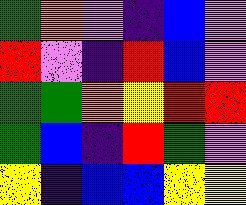[["green", "orange", "violet", "indigo", "blue", "violet"], ["red", "violet", "indigo", "red", "blue", "violet"], ["green", "green", "orange", "yellow", "red", "red"], ["green", "blue", "indigo", "red", "green", "violet"], ["yellow", "indigo", "blue", "blue", "yellow", "yellow"]]